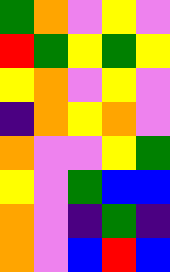[["green", "orange", "violet", "yellow", "violet"], ["red", "green", "yellow", "green", "yellow"], ["yellow", "orange", "violet", "yellow", "violet"], ["indigo", "orange", "yellow", "orange", "violet"], ["orange", "violet", "violet", "yellow", "green"], ["yellow", "violet", "green", "blue", "blue"], ["orange", "violet", "indigo", "green", "indigo"], ["orange", "violet", "blue", "red", "blue"]]